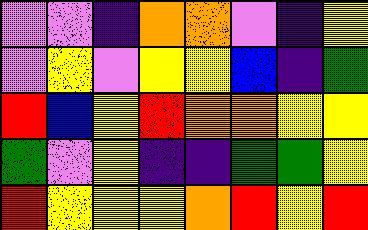[["violet", "violet", "indigo", "orange", "orange", "violet", "indigo", "yellow"], ["violet", "yellow", "violet", "yellow", "yellow", "blue", "indigo", "green"], ["red", "blue", "yellow", "red", "orange", "orange", "yellow", "yellow"], ["green", "violet", "yellow", "indigo", "indigo", "green", "green", "yellow"], ["red", "yellow", "yellow", "yellow", "orange", "red", "yellow", "red"]]